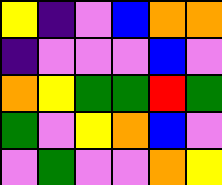[["yellow", "indigo", "violet", "blue", "orange", "orange"], ["indigo", "violet", "violet", "violet", "blue", "violet"], ["orange", "yellow", "green", "green", "red", "green"], ["green", "violet", "yellow", "orange", "blue", "violet"], ["violet", "green", "violet", "violet", "orange", "yellow"]]